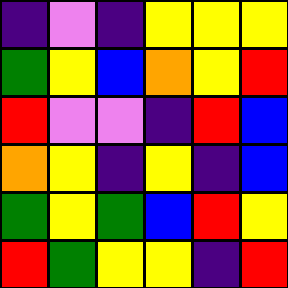[["indigo", "violet", "indigo", "yellow", "yellow", "yellow"], ["green", "yellow", "blue", "orange", "yellow", "red"], ["red", "violet", "violet", "indigo", "red", "blue"], ["orange", "yellow", "indigo", "yellow", "indigo", "blue"], ["green", "yellow", "green", "blue", "red", "yellow"], ["red", "green", "yellow", "yellow", "indigo", "red"]]